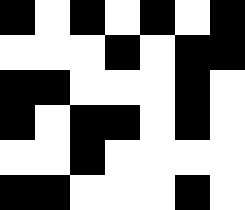[["black", "white", "black", "white", "black", "white", "black"], ["white", "white", "white", "black", "white", "black", "black"], ["black", "black", "white", "white", "white", "black", "white"], ["black", "white", "black", "black", "white", "black", "white"], ["white", "white", "black", "white", "white", "white", "white"], ["black", "black", "white", "white", "white", "black", "white"]]